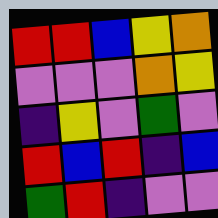[["red", "red", "blue", "yellow", "orange"], ["violet", "violet", "violet", "orange", "yellow"], ["indigo", "yellow", "violet", "green", "violet"], ["red", "blue", "red", "indigo", "blue"], ["green", "red", "indigo", "violet", "violet"]]